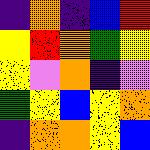[["indigo", "orange", "indigo", "blue", "red"], ["yellow", "red", "orange", "green", "yellow"], ["yellow", "violet", "orange", "indigo", "violet"], ["green", "yellow", "blue", "yellow", "orange"], ["indigo", "orange", "orange", "yellow", "blue"]]